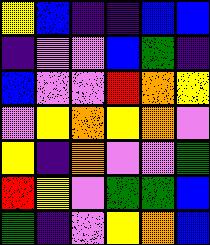[["yellow", "blue", "indigo", "indigo", "blue", "blue"], ["indigo", "violet", "violet", "blue", "green", "indigo"], ["blue", "violet", "violet", "red", "orange", "yellow"], ["violet", "yellow", "orange", "yellow", "orange", "violet"], ["yellow", "indigo", "orange", "violet", "violet", "green"], ["red", "yellow", "violet", "green", "green", "blue"], ["green", "indigo", "violet", "yellow", "orange", "blue"]]